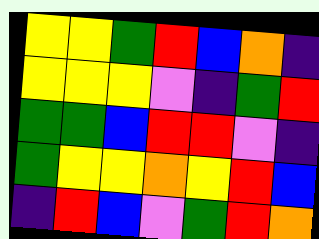[["yellow", "yellow", "green", "red", "blue", "orange", "indigo"], ["yellow", "yellow", "yellow", "violet", "indigo", "green", "red"], ["green", "green", "blue", "red", "red", "violet", "indigo"], ["green", "yellow", "yellow", "orange", "yellow", "red", "blue"], ["indigo", "red", "blue", "violet", "green", "red", "orange"]]